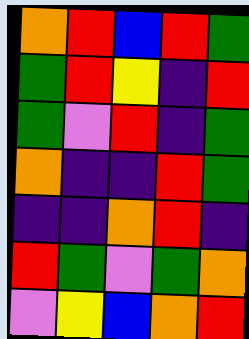[["orange", "red", "blue", "red", "green"], ["green", "red", "yellow", "indigo", "red"], ["green", "violet", "red", "indigo", "green"], ["orange", "indigo", "indigo", "red", "green"], ["indigo", "indigo", "orange", "red", "indigo"], ["red", "green", "violet", "green", "orange"], ["violet", "yellow", "blue", "orange", "red"]]